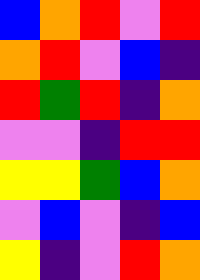[["blue", "orange", "red", "violet", "red"], ["orange", "red", "violet", "blue", "indigo"], ["red", "green", "red", "indigo", "orange"], ["violet", "violet", "indigo", "red", "red"], ["yellow", "yellow", "green", "blue", "orange"], ["violet", "blue", "violet", "indigo", "blue"], ["yellow", "indigo", "violet", "red", "orange"]]